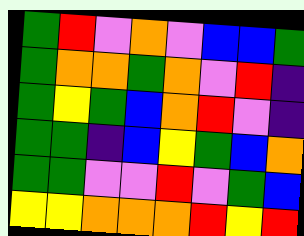[["green", "red", "violet", "orange", "violet", "blue", "blue", "green"], ["green", "orange", "orange", "green", "orange", "violet", "red", "indigo"], ["green", "yellow", "green", "blue", "orange", "red", "violet", "indigo"], ["green", "green", "indigo", "blue", "yellow", "green", "blue", "orange"], ["green", "green", "violet", "violet", "red", "violet", "green", "blue"], ["yellow", "yellow", "orange", "orange", "orange", "red", "yellow", "red"]]